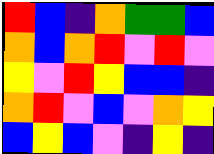[["red", "blue", "indigo", "orange", "green", "green", "blue"], ["orange", "blue", "orange", "red", "violet", "red", "violet"], ["yellow", "violet", "red", "yellow", "blue", "blue", "indigo"], ["orange", "red", "violet", "blue", "violet", "orange", "yellow"], ["blue", "yellow", "blue", "violet", "indigo", "yellow", "indigo"]]